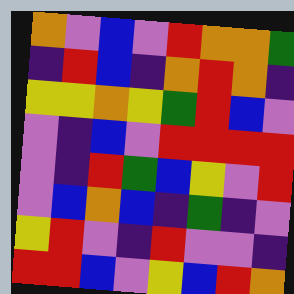[["orange", "violet", "blue", "violet", "red", "orange", "orange", "green"], ["indigo", "red", "blue", "indigo", "orange", "red", "orange", "indigo"], ["yellow", "yellow", "orange", "yellow", "green", "red", "blue", "violet"], ["violet", "indigo", "blue", "violet", "red", "red", "red", "red"], ["violet", "indigo", "red", "green", "blue", "yellow", "violet", "red"], ["violet", "blue", "orange", "blue", "indigo", "green", "indigo", "violet"], ["yellow", "red", "violet", "indigo", "red", "violet", "violet", "indigo"], ["red", "red", "blue", "violet", "yellow", "blue", "red", "orange"]]